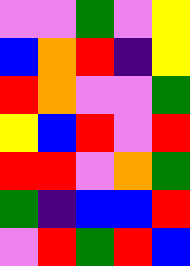[["violet", "violet", "green", "violet", "yellow"], ["blue", "orange", "red", "indigo", "yellow"], ["red", "orange", "violet", "violet", "green"], ["yellow", "blue", "red", "violet", "red"], ["red", "red", "violet", "orange", "green"], ["green", "indigo", "blue", "blue", "red"], ["violet", "red", "green", "red", "blue"]]